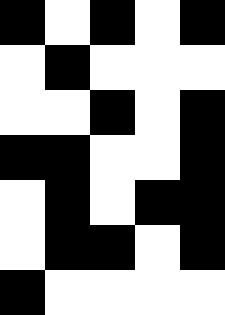[["black", "white", "black", "white", "black"], ["white", "black", "white", "white", "white"], ["white", "white", "black", "white", "black"], ["black", "black", "white", "white", "black"], ["white", "black", "white", "black", "black"], ["white", "black", "black", "white", "black"], ["black", "white", "white", "white", "white"]]